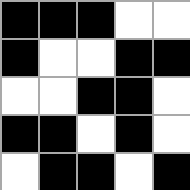[["black", "black", "black", "white", "white"], ["black", "white", "white", "black", "black"], ["white", "white", "black", "black", "white"], ["black", "black", "white", "black", "white"], ["white", "black", "black", "white", "black"]]